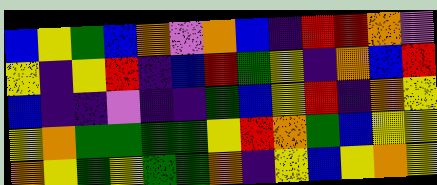[["blue", "yellow", "green", "blue", "orange", "violet", "orange", "blue", "indigo", "red", "red", "orange", "violet"], ["yellow", "indigo", "yellow", "red", "indigo", "blue", "red", "green", "yellow", "indigo", "orange", "blue", "red"], ["blue", "indigo", "indigo", "violet", "indigo", "indigo", "green", "blue", "yellow", "red", "indigo", "orange", "yellow"], ["yellow", "orange", "green", "green", "green", "green", "yellow", "red", "orange", "green", "blue", "yellow", "yellow"], ["orange", "yellow", "green", "yellow", "green", "green", "orange", "indigo", "yellow", "blue", "yellow", "orange", "yellow"]]